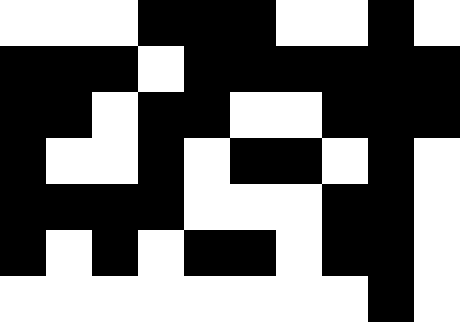[["white", "white", "white", "black", "black", "black", "white", "white", "black", "white"], ["black", "black", "black", "white", "black", "black", "black", "black", "black", "black"], ["black", "black", "white", "black", "black", "white", "white", "black", "black", "black"], ["black", "white", "white", "black", "white", "black", "black", "white", "black", "white"], ["black", "black", "black", "black", "white", "white", "white", "black", "black", "white"], ["black", "white", "black", "white", "black", "black", "white", "black", "black", "white"], ["white", "white", "white", "white", "white", "white", "white", "white", "black", "white"]]